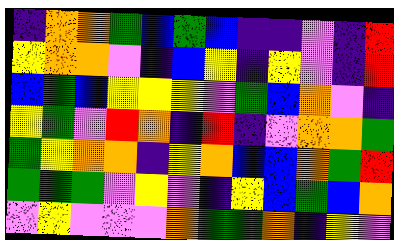[["indigo", "orange", "orange", "green", "blue", "green", "blue", "indigo", "indigo", "violet", "indigo", "red"], ["yellow", "orange", "orange", "violet", "indigo", "blue", "yellow", "indigo", "yellow", "violet", "indigo", "red"], ["blue", "green", "blue", "yellow", "yellow", "yellow", "violet", "green", "blue", "orange", "violet", "indigo"], ["yellow", "green", "violet", "red", "orange", "indigo", "red", "indigo", "violet", "orange", "orange", "green"], ["green", "yellow", "orange", "orange", "indigo", "yellow", "orange", "blue", "blue", "orange", "green", "red"], ["green", "green", "green", "violet", "yellow", "violet", "indigo", "yellow", "blue", "green", "blue", "orange"], ["violet", "yellow", "violet", "violet", "violet", "orange", "green", "green", "orange", "indigo", "yellow", "violet"]]